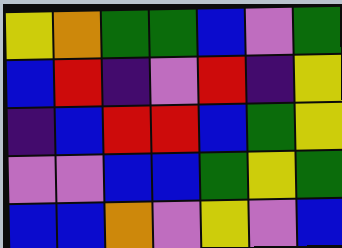[["yellow", "orange", "green", "green", "blue", "violet", "green"], ["blue", "red", "indigo", "violet", "red", "indigo", "yellow"], ["indigo", "blue", "red", "red", "blue", "green", "yellow"], ["violet", "violet", "blue", "blue", "green", "yellow", "green"], ["blue", "blue", "orange", "violet", "yellow", "violet", "blue"]]